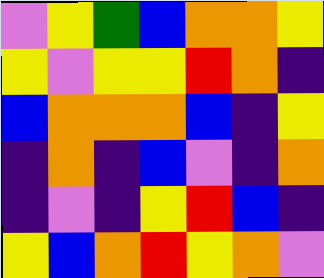[["violet", "yellow", "green", "blue", "orange", "orange", "yellow"], ["yellow", "violet", "yellow", "yellow", "red", "orange", "indigo"], ["blue", "orange", "orange", "orange", "blue", "indigo", "yellow"], ["indigo", "orange", "indigo", "blue", "violet", "indigo", "orange"], ["indigo", "violet", "indigo", "yellow", "red", "blue", "indigo"], ["yellow", "blue", "orange", "red", "yellow", "orange", "violet"]]